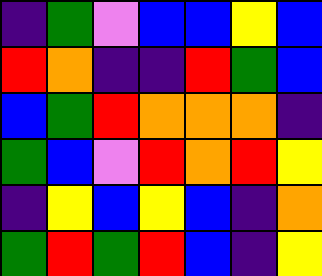[["indigo", "green", "violet", "blue", "blue", "yellow", "blue"], ["red", "orange", "indigo", "indigo", "red", "green", "blue"], ["blue", "green", "red", "orange", "orange", "orange", "indigo"], ["green", "blue", "violet", "red", "orange", "red", "yellow"], ["indigo", "yellow", "blue", "yellow", "blue", "indigo", "orange"], ["green", "red", "green", "red", "blue", "indigo", "yellow"]]